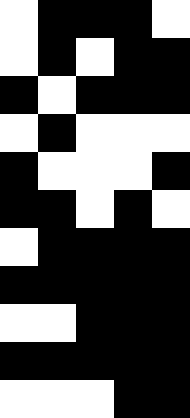[["white", "black", "black", "black", "white"], ["white", "black", "white", "black", "black"], ["black", "white", "black", "black", "black"], ["white", "black", "white", "white", "white"], ["black", "white", "white", "white", "black"], ["black", "black", "white", "black", "white"], ["white", "black", "black", "black", "black"], ["black", "black", "black", "black", "black"], ["white", "white", "black", "black", "black"], ["black", "black", "black", "black", "black"], ["white", "white", "white", "black", "black"]]